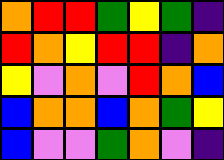[["orange", "red", "red", "green", "yellow", "green", "indigo"], ["red", "orange", "yellow", "red", "red", "indigo", "orange"], ["yellow", "violet", "orange", "violet", "red", "orange", "blue"], ["blue", "orange", "orange", "blue", "orange", "green", "yellow"], ["blue", "violet", "violet", "green", "orange", "violet", "indigo"]]